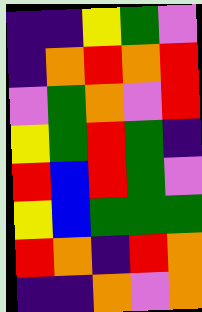[["indigo", "indigo", "yellow", "green", "violet"], ["indigo", "orange", "red", "orange", "red"], ["violet", "green", "orange", "violet", "red"], ["yellow", "green", "red", "green", "indigo"], ["red", "blue", "red", "green", "violet"], ["yellow", "blue", "green", "green", "green"], ["red", "orange", "indigo", "red", "orange"], ["indigo", "indigo", "orange", "violet", "orange"]]